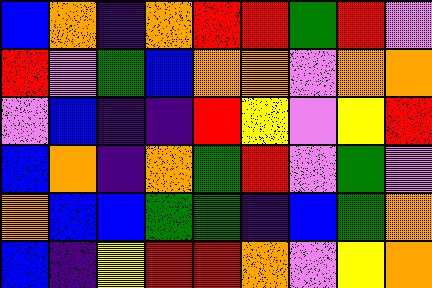[["blue", "orange", "indigo", "orange", "red", "red", "green", "red", "violet"], ["red", "violet", "green", "blue", "orange", "orange", "violet", "orange", "orange"], ["violet", "blue", "indigo", "indigo", "red", "yellow", "violet", "yellow", "red"], ["blue", "orange", "indigo", "orange", "green", "red", "violet", "green", "violet"], ["orange", "blue", "blue", "green", "green", "indigo", "blue", "green", "orange"], ["blue", "indigo", "yellow", "red", "red", "orange", "violet", "yellow", "orange"]]